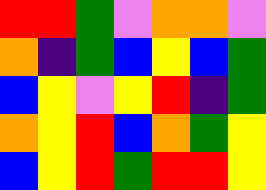[["red", "red", "green", "violet", "orange", "orange", "violet"], ["orange", "indigo", "green", "blue", "yellow", "blue", "green"], ["blue", "yellow", "violet", "yellow", "red", "indigo", "green"], ["orange", "yellow", "red", "blue", "orange", "green", "yellow"], ["blue", "yellow", "red", "green", "red", "red", "yellow"]]